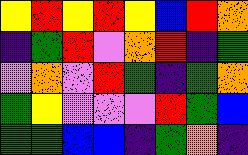[["yellow", "red", "yellow", "red", "yellow", "blue", "red", "orange"], ["indigo", "green", "red", "violet", "orange", "red", "indigo", "green"], ["violet", "orange", "violet", "red", "green", "indigo", "green", "orange"], ["green", "yellow", "violet", "violet", "violet", "red", "green", "blue"], ["green", "green", "blue", "blue", "indigo", "green", "orange", "indigo"]]